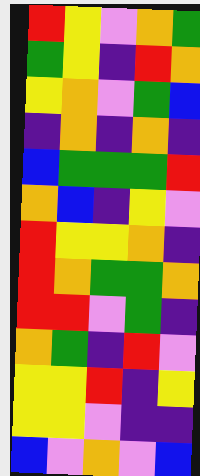[["red", "yellow", "violet", "orange", "green"], ["green", "yellow", "indigo", "red", "orange"], ["yellow", "orange", "violet", "green", "blue"], ["indigo", "orange", "indigo", "orange", "indigo"], ["blue", "green", "green", "green", "red"], ["orange", "blue", "indigo", "yellow", "violet"], ["red", "yellow", "yellow", "orange", "indigo"], ["red", "orange", "green", "green", "orange"], ["red", "red", "violet", "green", "indigo"], ["orange", "green", "indigo", "red", "violet"], ["yellow", "yellow", "red", "indigo", "yellow"], ["yellow", "yellow", "violet", "indigo", "indigo"], ["blue", "violet", "orange", "violet", "blue"]]